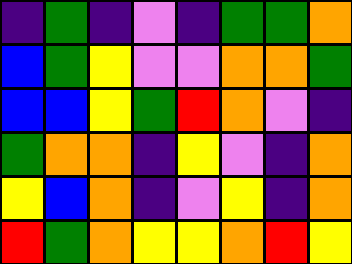[["indigo", "green", "indigo", "violet", "indigo", "green", "green", "orange"], ["blue", "green", "yellow", "violet", "violet", "orange", "orange", "green"], ["blue", "blue", "yellow", "green", "red", "orange", "violet", "indigo"], ["green", "orange", "orange", "indigo", "yellow", "violet", "indigo", "orange"], ["yellow", "blue", "orange", "indigo", "violet", "yellow", "indigo", "orange"], ["red", "green", "orange", "yellow", "yellow", "orange", "red", "yellow"]]